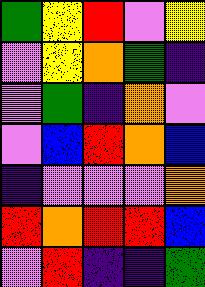[["green", "yellow", "red", "violet", "yellow"], ["violet", "yellow", "orange", "green", "indigo"], ["violet", "green", "indigo", "orange", "violet"], ["violet", "blue", "red", "orange", "blue"], ["indigo", "violet", "violet", "violet", "orange"], ["red", "orange", "red", "red", "blue"], ["violet", "red", "indigo", "indigo", "green"]]